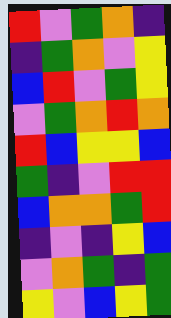[["red", "violet", "green", "orange", "indigo"], ["indigo", "green", "orange", "violet", "yellow"], ["blue", "red", "violet", "green", "yellow"], ["violet", "green", "orange", "red", "orange"], ["red", "blue", "yellow", "yellow", "blue"], ["green", "indigo", "violet", "red", "red"], ["blue", "orange", "orange", "green", "red"], ["indigo", "violet", "indigo", "yellow", "blue"], ["violet", "orange", "green", "indigo", "green"], ["yellow", "violet", "blue", "yellow", "green"]]